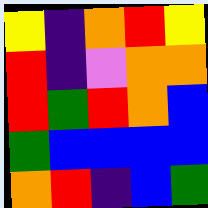[["yellow", "indigo", "orange", "red", "yellow"], ["red", "indigo", "violet", "orange", "orange"], ["red", "green", "red", "orange", "blue"], ["green", "blue", "blue", "blue", "blue"], ["orange", "red", "indigo", "blue", "green"]]